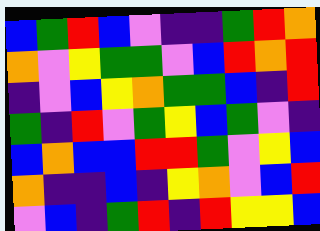[["blue", "green", "red", "blue", "violet", "indigo", "indigo", "green", "red", "orange"], ["orange", "violet", "yellow", "green", "green", "violet", "blue", "red", "orange", "red"], ["indigo", "violet", "blue", "yellow", "orange", "green", "green", "blue", "indigo", "red"], ["green", "indigo", "red", "violet", "green", "yellow", "blue", "green", "violet", "indigo"], ["blue", "orange", "blue", "blue", "red", "red", "green", "violet", "yellow", "blue"], ["orange", "indigo", "indigo", "blue", "indigo", "yellow", "orange", "violet", "blue", "red"], ["violet", "blue", "indigo", "green", "red", "indigo", "red", "yellow", "yellow", "blue"]]